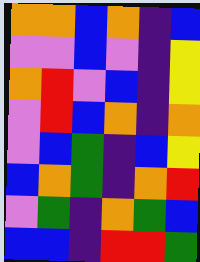[["orange", "orange", "blue", "orange", "indigo", "blue"], ["violet", "violet", "blue", "violet", "indigo", "yellow"], ["orange", "red", "violet", "blue", "indigo", "yellow"], ["violet", "red", "blue", "orange", "indigo", "orange"], ["violet", "blue", "green", "indigo", "blue", "yellow"], ["blue", "orange", "green", "indigo", "orange", "red"], ["violet", "green", "indigo", "orange", "green", "blue"], ["blue", "blue", "indigo", "red", "red", "green"]]